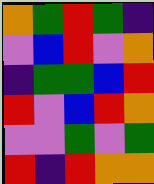[["orange", "green", "red", "green", "indigo"], ["violet", "blue", "red", "violet", "orange"], ["indigo", "green", "green", "blue", "red"], ["red", "violet", "blue", "red", "orange"], ["violet", "violet", "green", "violet", "green"], ["red", "indigo", "red", "orange", "orange"]]